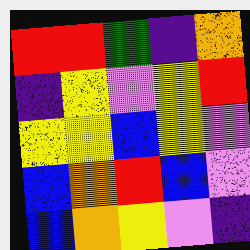[["red", "red", "green", "indigo", "orange"], ["indigo", "yellow", "violet", "yellow", "red"], ["yellow", "yellow", "blue", "yellow", "violet"], ["blue", "orange", "red", "blue", "violet"], ["blue", "orange", "yellow", "violet", "indigo"]]